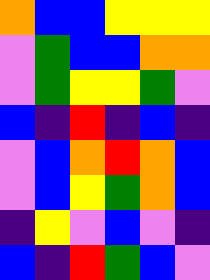[["orange", "blue", "blue", "yellow", "yellow", "yellow"], ["violet", "green", "blue", "blue", "orange", "orange"], ["violet", "green", "yellow", "yellow", "green", "violet"], ["blue", "indigo", "red", "indigo", "blue", "indigo"], ["violet", "blue", "orange", "red", "orange", "blue"], ["violet", "blue", "yellow", "green", "orange", "blue"], ["indigo", "yellow", "violet", "blue", "violet", "indigo"], ["blue", "indigo", "red", "green", "blue", "violet"]]